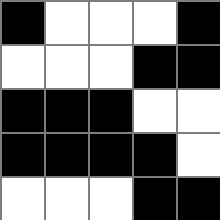[["black", "white", "white", "white", "black"], ["white", "white", "white", "black", "black"], ["black", "black", "black", "white", "white"], ["black", "black", "black", "black", "white"], ["white", "white", "white", "black", "black"]]